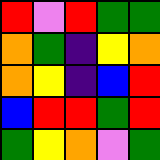[["red", "violet", "red", "green", "green"], ["orange", "green", "indigo", "yellow", "orange"], ["orange", "yellow", "indigo", "blue", "red"], ["blue", "red", "red", "green", "red"], ["green", "yellow", "orange", "violet", "green"]]